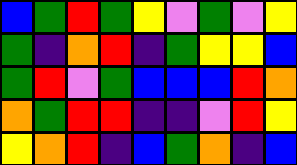[["blue", "green", "red", "green", "yellow", "violet", "green", "violet", "yellow"], ["green", "indigo", "orange", "red", "indigo", "green", "yellow", "yellow", "blue"], ["green", "red", "violet", "green", "blue", "blue", "blue", "red", "orange"], ["orange", "green", "red", "red", "indigo", "indigo", "violet", "red", "yellow"], ["yellow", "orange", "red", "indigo", "blue", "green", "orange", "indigo", "blue"]]